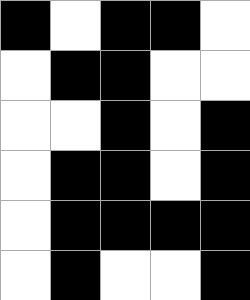[["black", "white", "black", "black", "white"], ["white", "black", "black", "white", "white"], ["white", "white", "black", "white", "black"], ["white", "black", "black", "white", "black"], ["white", "black", "black", "black", "black"], ["white", "black", "white", "white", "black"]]